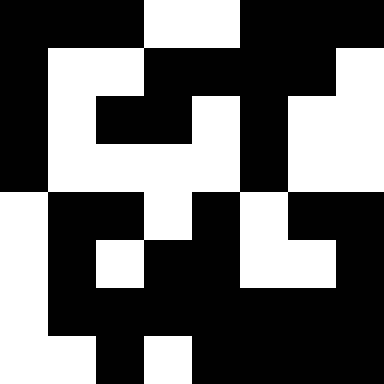[["black", "black", "black", "white", "white", "black", "black", "black"], ["black", "white", "white", "black", "black", "black", "black", "white"], ["black", "white", "black", "black", "white", "black", "white", "white"], ["black", "white", "white", "white", "white", "black", "white", "white"], ["white", "black", "black", "white", "black", "white", "black", "black"], ["white", "black", "white", "black", "black", "white", "white", "black"], ["white", "black", "black", "black", "black", "black", "black", "black"], ["white", "white", "black", "white", "black", "black", "black", "black"]]